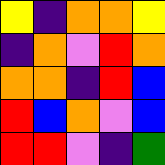[["yellow", "indigo", "orange", "orange", "yellow"], ["indigo", "orange", "violet", "red", "orange"], ["orange", "orange", "indigo", "red", "blue"], ["red", "blue", "orange", "violet", "blue"], ["red", "red", "violet", "indigo", "green"]]